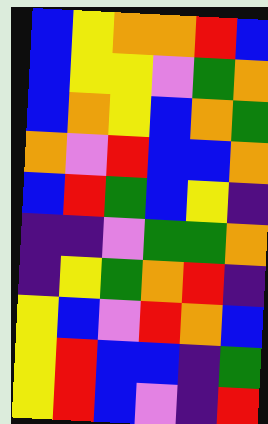[["blue", "yellow", "orange", "orange", "red", "blue"], ["blue", "yellow", "yellow", "violet", "green", "orange"], ["blue", "orange", "yellow", "blue", "orange", "green"], ["orange", "violet", "red", "blue", "blue", "orange"], ["blue", "red", "green", "blue", "yellow", "indigo"], ["indigo", "indigo", "violet", "green", "green", "orange"], ["indigo", "yellow", "green", "orange", "red", "indigo"], ["yellow", "blue", "violet", "red", "orange", "blue"], ["yellow", "red", "blue", "blue", "indigo", "green"], ["yellow", "red", "blue", "violet", "indigo", "red"]]